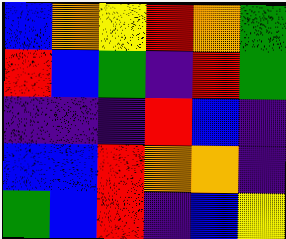[["blue", "orange", "yellow", "red", "orange", "green"], ["red", "blue", "green", "indigo", "red", "green"], ["indigo", "indigo", "indigo", "red", "blue", "indigo"], ["blue", "blue", "red", "orange", "orange", "indigo"], ["green", "blue", "red", "indigo", "blue", "yellow"]]